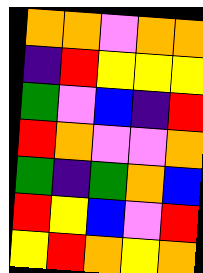[["orange", "orange", "violet", "orange", "orange"], ["indigo", "red", "yellow", "yellow", "yellow"], ["green", "violet", "blue", "indigo", "red"], ["red", "orange", "violet", "violet", "orange"], ["green", "indigo", "green", "orange", "blue"], ["red", "yellow", "blue", "violet", "red"], ["yellow", "red", "orange", "yellow", "orange"]]